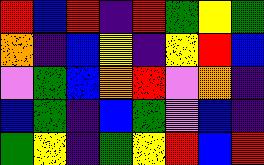[["red", "blue", "red", "indigo", "red", "green", "yellow", "green"], ["orange", "indigo", "blue", "yellow", "indigo", "yellow", "red", "blue"], ["violet", "green", "blue", "orange", "red", "violet", "orange", "indigo"], ["blue", "green", "indigo", "blue", "green", "violet", "blue", "indigo"], ["green", "yellow", "indigo", "green", "yellow", "red", "blue", "red"]]